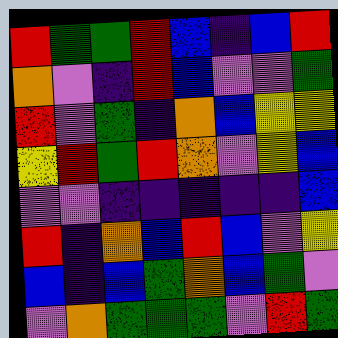[["red", "green", "green", "red", "blue", "indigo", "blue", "red"], ["orange", "violet", "indigo", "red", "blue", "violet", "violet", "green"], ["red", "violet", "green", "indigo", "orange", "blue", "yellow", "yellow"], ["yellow", "red", "green", "red", "orange", "violet", "yellow", "blue"], ["violet", "violet", "indigo", "indigo", "indigo", "indigo", "indigo", "blue"], ["red", "indigo", "orange", "blue", "red", "blue", "violet", "yellow"], ["blue", "indigo", "blue", "green", "orange", "blue", "green", "violet"], ["violet", "orange", "green", "green", "green", "violet", "red", "green"]]